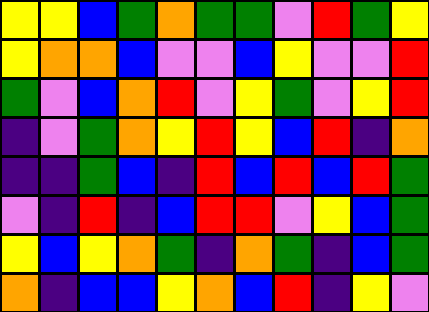[["yellow", "yellow", "blue", "green", "orange", "green", "green", "violet", "red", "green", "yellow"], ["yellow", "orange", "orange", "blue", "violet", "violet", "blue", "yellow", "violet", "violet", "red"], ["green", "violet", "blue", "orange", "red", "violet", "yellow", "green", "violet", "yellow", "red"], ["indigo", "violet", "green", "orange", "yellow", "red", "yellow", "blue", "red", "indigo", "orange"], ["indigo", "indigo", "green", "blue", "indigo", "red", "blue", "red", "blue", "red", "green"], ["violet", "indigo", "red", "indigo", "blue", "red", "red", "violet", "yellow", "blue", "green"], ["yellow", "blue", "yellow", "orange", "green", "indigo", "orange", "green", "indigo", "blue", "green"], ["orange", "indigo", "blue", "blue", "yellow", "orange", "blue", "red", "indigo", "yellow", "violet"]]